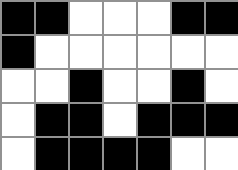[["black", "black", "white", "white", "white", "black", "black"], ["black", "white", "white", "white", "white", "white", "white"], ["white", "white", "black", "white", "white", "black", "white"], ["white", "black", "black", "white", "black", "black", "black"], ["white", "black", "black", "black", "black", "white", "white"]]